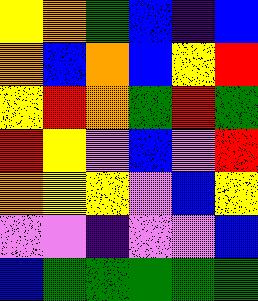[["yellow", "orange", "green", "blue", "indigo", "blue"], ["orange", "blue", "orange", "blue", "yellow", "red"], ["yellow", "red", "orange", "green", "red", "green"], ["red", "yellow", "violet", "blue", "violet", "red"], ["orange", "yellow", "yellow", "violet", "blue", "yellow"], ["violet", "violet", "indigo", "violet", "violet", "blue"], ["blue", "green", "green", "green", "green", "green"]]